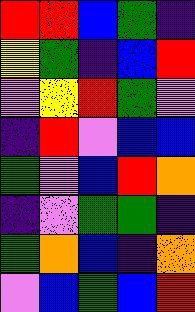[["red", "red", "blue", "green", "indigo"], ["yellow", "green", "indigo", "blue", "red"], ["violet", "yellow", "red", "green", "violet"], ["indigo", "red", "violet", "blue", "blue"], ["green", "violet", "blue", "red", "orange"], ["indigo", "violet", "green", "green", "indigo"], ["green", "orange", "blue", "indigo", "orange"], ["violet", "blue", "green", "blue", "red"]]